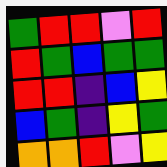[["green", "red", "red", "violet", "red"], ["red", "green", "blue", "green", "green"], ["red", "red", "indigo", "blue", "yellow"], ["blue", "green", "indigo", "yellow", "green"], ["orange", "orange", "red", "violet", "yellow"]]